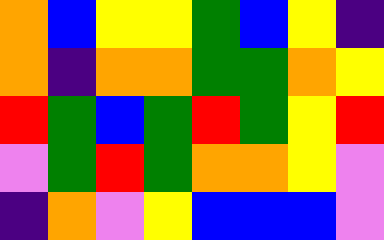[["orange", "blue", "yellow", "yellow", "green", "blue", "yellow", "indigo"], ["orange", "indigo", "orange", "orange", "green", "green", "orange", "yellow"], ["red", "green", "blue", "green", "red", "green", "yellow", "red"], ["violet", "green", "red", "green", "orange", "orange", "yellow", "violet"], ["indigo", "orange", "violet", "yellow", "blue", "blue", "blue", "violet"]]